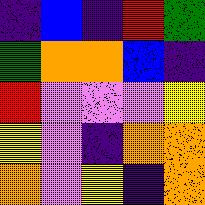[["indigo", "blue", "indigo", "red", "green"], ["green", "orange", "orange", "blue", "indigo"], ["red", "violet", "violet", "violet", "yellow"], ["yellow", "violet", "indigo", "orange", "orange"], ["orange", "violet", "yellow", "indigo", "orange"]]